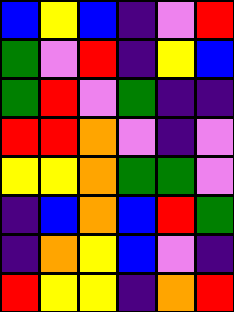[["blue", "yellow", "blue", "indigo", "violet", "red"], ["green", "violet", "red", "indigo", "yellow", "blue"], ["green", "red", "violet", "green", "indigo", "indigo"], ["red", "red", "orange", "violet", "indigo", "violet"], ["yellow", "yellow", "orange", "green", "green", "violet"], ["indigo", "blue", "orange", "blue", "red", "green"], ["indigo", "orange", "yellow", "blue", "violet", "indigo"], ["red", "yellow", "yellow", "indigo", "orange", "red"]]